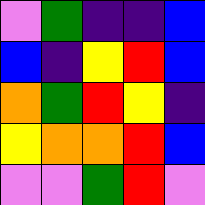[["violet", "green", "indigo", "indigo", "blue"], ["blue", "indigo", "yellow", "red", "blue"], ["orange", "green", "red", "yellow", "indigo"], ["yellow", "orange", "orange", "red", "blue"], ["violet", "violet", "green", "red", "violet"]]